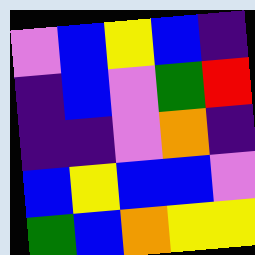[["violet", "blue", "yellow", "blue", "indigo"], ["indigo", "blue", "violet", "green", "red"], ["indigo", "indigo", "violet", "orange", "indigo"], ["blue", "yellow", "blue", "blue", "violet"], ["green", "blue", "orange", "yellow", "yellow"]]